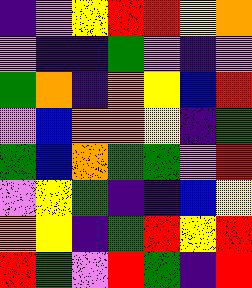[["indigo", "violet", "yellow", "red", "red", "yellow", "orange"], ["violet", "indigo", "indigo", "green", "violet", "indigo", "violet"], ["green", "orange", "indigo", "orange", "yellow", "blue", "red"], ["violet", "blue", "orange", "orange", "yellow", "indigo", "green"], ["green", "blue", "orange", "green", "green", "violet", "red"], ["violet", "yellow", "green", "indigo", "indigo", "blue", "yellow"], ["orange", "yellow", "indigo", "green", "red", "yellow", "red"], ["red", "green", "violet", "red", "green", "indigo", "red"]]